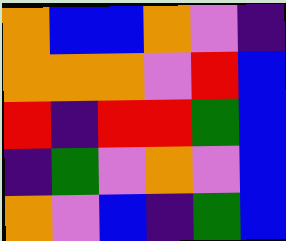[["orange", "blue", "blue", "orange", "violet", "indigo"], ["orange", "orange", "orange", "violet", "red", "blue"], ["red", "indigo", "red", "red", "green", "blue"], ["indigo", "green", "violet", "orange", "violet", "blue"], ["orange", "violet", "blue", "indigo", "green", "blue"]]